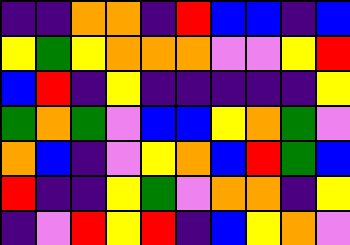[["indigo", "indigo", "orange", "orange", "indigo", "red", "blue", "blue", "indigo", "blue"], ["yellow", "green", "yellow", "orange", "orange", "orange", "violet", "violet", "yellow", "red"], ["blue", "red", "indigo", "yellow", "indigo", "indigo", "indigo", "indigo", "indigo", "yellow"], ["green", "orange", "green", "violet", "blue", "blue", "yellow", "orange", "green", "violet"], ["orange", "blue", "indigo", "violet", "yellow", "orange", "blue", "red", "green", "blue"], ["red", "indigo", "indigo", "yellow", "green", "violet", "orange", "orange", "indigo", "yellow"], ["indigo", "violet", "red", "yellow", "red", "indigo", "blue", "yellow", "orange", "violet"]]